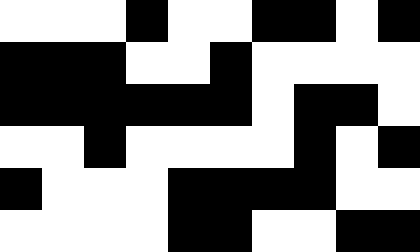[["white", "white", "white", "black", "white", "white", "black", "black", "white", "black"], ["black", "black", "black", "white", "white", "black", "white", "white", "white", "white"], ["black", "black", "black", "black", "black", "black", "white", "black", "black", "white"], ["white", "white", "black", "white", "white", "white", "white", "black", "white", "black"], ["black", "white", "white", "white", "black", "black", "black", "black", "white", "white"], ["white", "white", "white", "white", "black", "black", "white", "white", "black", "black"]]